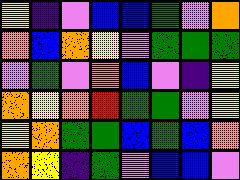[["yellow", "indigo", "violet", "blue", "blue", "green", "violet", "orange"], ["orange", "blue", "orange", "yellow", "violet", "green", "green", "green"], ["violet", "green", "violet", "orange", "blue", "violet", "indigo", "yellow"], ["orange", "yellow", "orange", "red", "green", "green", "violet", "yellow"], ["yellow", "orange", "green", "green", "blue", "green", "blue", "orange"], ["orange", "yellow", "indigo", "green", "violet", "blue", "blue", "violet"]]